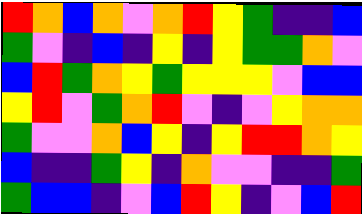[["red", "orange", "blue", "orange", "violet", "orange", "red", "yellow", "green", "indigo", "indigo", "blue"], ["green", "violet", "indigo", "blue", "indigo", "yellow", "indigo", "yellow", "green", "green", "orange", "violet"], ["blue", "red", "green", "orange", "yellow", "green", "yellow", "yellow", "yellow", "violet", "blue", "blue"], ["yellow", "red", "violet", "green", "orange", "red", "violet", "indigo", "violet", "yellow", "orange", "orange"], ["green", "violet", "violet", "orange", "blue", "yellow", "indigo", "yellow", "red", "red", "orange", "yellow"], ["blue", "indigo", "indigo", "green", "yellow", "indigo", "orange", "violet", "violet", "indigo", "indigo", "green"], ["green", "blue", "blue", "indigo", "violet", "blue", "red", "yellow", "indigo", "violet", "blue", "red"]]